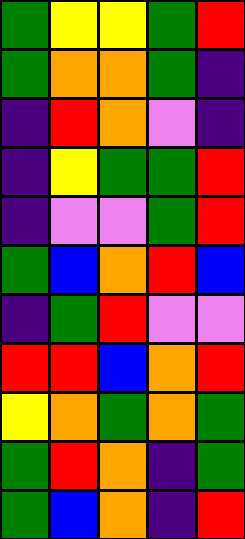[["green", "yellow", "yellow", "green", "red"], ["green", "orange", "orange", "green", "indigo"], ["indigo", "red", "orange", "violet", "indigo"], ["indigo", "yellow", "green", "green", "red"], ["indigo", "violet", "violet", "green", "red"], ["green", "blue", "orange", "red", "blue"], ["indigo", "green", "red", "violet", "violet"], ["red", "red", "blue", "orange", "red"], ["yellow", "orange", "green", "orange", "green"], ["green", "red", "orange", "indigo", "green"], ["green", "blue", "orange", "indigo", "red"]]